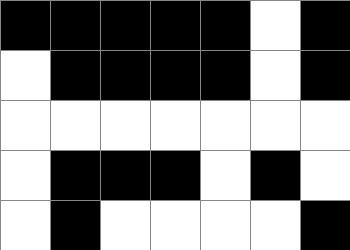[["black", "black", "black", "black", "black", "white", "black"], ["white", "black", "black", "black", "black", "white", "black"], ["white", "white", "white", "white", "white", "white", "white"], ["white", "black", "black", "black", "white", "black", "white"], ["white", "black", "white", "white", "white", "white", "black"]]